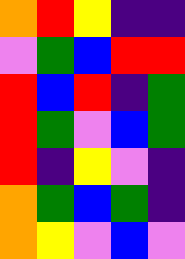[["orange", "red", "yellow", "indigo", "indigo"], ["violet", "green", "blue", "red", "red"], ["red", "blue", "red", "indigo", "green"], ["red", "green", "violet", "blue", "green"], ["red", "indigo", "yellow", "violet", "indigo"], ["orange", "green", "blue", "green", "indigo"], ["orange", "yellow", "violet", "blue", "violet"]]